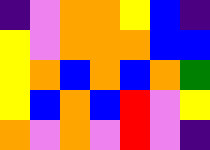[["indigo", "violet", "orange", "orange", "yellow", "blue", "indigo"], ["yellow", "violet", "orange", "orange", "orange", "blue", "blue"], ["yellow", "orange", "blue", "orange", "blue", "orange", "green"], ["yellow", "blue", "orange", "blue", "red", "violet", "yellow"], ["orange", "violet", "orange", "violet", "red", "violet", "indigo"]]